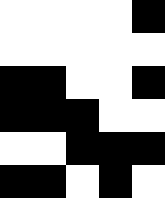[["white", "white", "white", "white", "black"], ["white", "white", "white", "white", "white"], ["black", "black", "white", "white", "black"], ["black", "black", "black", "white", "white"], ["white", "white", "black", "black", "black"], ["black", "black", "white", "black", "white"]]